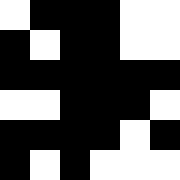[["white", "black", "black", "black", "white", "white"], ["black", "white", "black", "black", "white", "white"], ["black", "black", "black", "black", "black", "black"], ["white", "white", "black", "black", "black", "white"], ["black", "black", "black", "black", "white", "black"], ["black", "white", "black", "white", "white", "white"]]